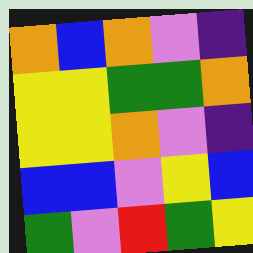[["orange", "blue", "orange", "violet", "indigo"], ["yellow", "yellow", "green", "green", "orange"], ["yellow", "yellow", "orange", "violet", "indigo"], ["blue", "blue", "violet", "yellow", "blue"], ["green", "violet", "red", "green", "yellow"]]